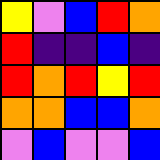[["yellow", "violet", "blue", "red", "orange"], ["red", "indigo", "indigo", "blue", "indigo"], ["red", "orange", "red", "yellow", "red"], ["orange", "orange", "blue", "blue", "orange"], ["violet", "blue", "violet", "violet", "blue"]]